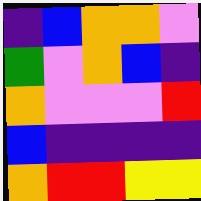[["indigo", "blue", "orange", "orange", "violet"], ["green", "violet", "orange", "blue", "indigo"], ["orange", "violet", "violet", "violet", "red"], ["blue", "indigo", "indigo", "indigo", "indigo"], ["orange", "red", "red", "yellow", "yellow"]]